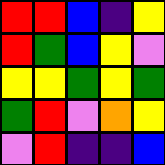[["red", "red", "blue", "indigo", "yellow"], ["red", "green", "blue", "yellow", "violet"], ["yellow", "yellow", "green", "yellow", "green"], ["green", "red", "violet", "orange", "yellow"], ["violet", "red", "indigo", "indigo", "blue"]]